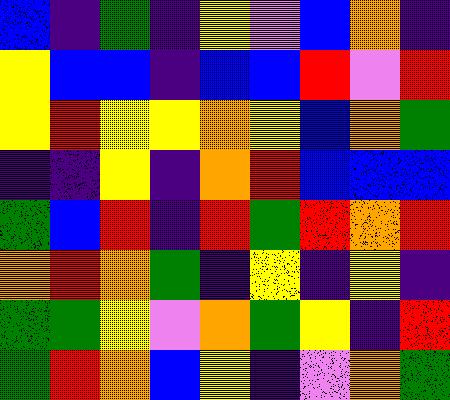[["blue", "indigo", "green", "indigo", "yellow", "violet", "blue", "orange", "indigo"], ["yellow", "blue", "blue", "indigo", "blue", "blue", "red", "violet", "red"], ["yellow", "red", "yellow", "yellow", "orange", "yellow", "blue", "orange", "green"], ["indigo", "indigo", "yellow", "indigo", "orange", "red", "blue", "blue", "blue"], ["green", "blue", "red", "indigo", "red", "green", "red", "orange", "red"], ["orange", "red", "orange", "green", "indigo", "yellow", "indigo", "yellow", "indigo"], ["green", "green", "yellow", "violet", "orange", "green", "yellow", "indigo", "red"], ["green", "red", "orange", "blue", "yellow", "indigo", "violet", "orange", "green"]]